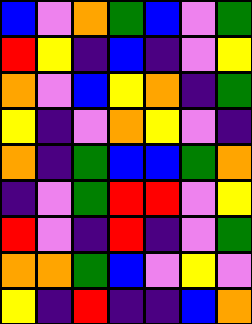[["blue", "violet", "orange", "green", "blue", "violet", "green"], ["red", "yellow", "indigo", "blue", "indigo", "violet", "yellow"], ["orange", "violet", "blue", "yellow", "orange", "indigo", "green"], ["yellow", "indigo", "violet", "orange", "yellow", "violet", "indigo"], ["orange", "indigo", "green", "blue", "blue", "green", "orange"], ["indigo", "violet", "green", "red", "red", "violet", "yellow"], ["red", "violet", "indigo", "red", "indigo", "violet", "green"], ["orange", "orange", "green", "blue", "violet", "yellow", "violet"], ["yellow", "indigo", "red", "indigo", "indigo", "blue", "orange"]]